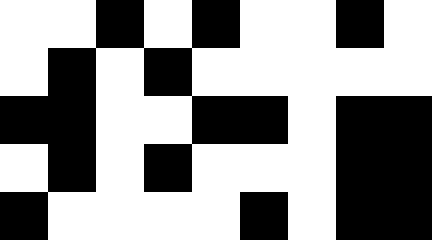[["white", "white", "black", "white", "black", "white", "white", "black", "white"], ["white", "black", "white", "black", "white", "white", "white", "white", "white"], ["black", "black", "white", "white", "black", "black", "white", "black", "black"], ["white", "black", "white", "black", "white", "white", "white", "black", "black"], ["black", "white", "white", "white", "white", "black", "white", "black", "black"]]